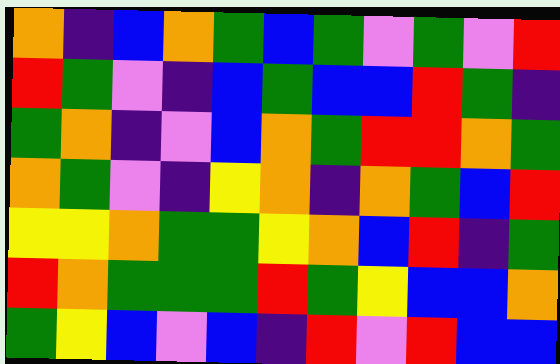[["orange", "indigo", "blue", "orange", "green", "blue", "green", "violet", "green", "violet", "red"], ["red", "green", "violet", "indigo", "blue", "green", "blue", "blue", "red", "green", "indigo"], ["green", "orange", "indigo", "violet", "blue", "orange", "green", "red", "red", "orange", "green"], ["orange", "green", "violet", "indigo", "yellow", "orange", "indigo", "orange", "green", "blue", "red"], ["yellow", "yellow", "orange", "green", "green", "yellow", "orange", "blue", "red", "indigo", "green"], ["red", "orange", "green", "green", "green", "red", "green", "yellow", "blue", "blue", "orange"], ["green", "yellow", "blue", "violet", "blue", "indigo", "red", "violet", "red", "blue", "blue"]]